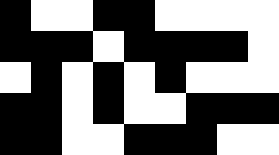[["black", "white", "white", "black", "black", "white", "white", "white", "white"], ["black", "black", "black", "white", "black", "black", "black", "black", "white"], ["white", "black", "white", "black", "white", "black", "white", "white", "white"], ["black", "black", "white", "black", "white", "white", "black", "black", "black"], ["black", "black", "white", "white", "black", "black", "black", "white", "white"]]